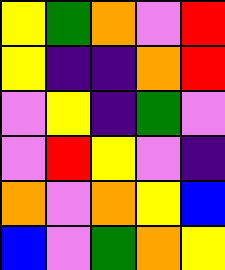[["yellow", "green", "orange", "violet", "red"], ["yellow", "indigo", "indigo", "orange", "red"], ["violet", "yellow", "indigo", "green", "violet"], ["violet", "red", "yellow", "violet", "indigo"], ["orange", "violet", "orange", "yellow", "blue"], ["blue", "violet", "green", "orange", "yellow"]]